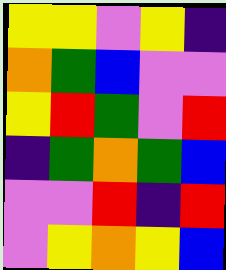[["yellow", "yellow", "violet", "yellow", "indigo"], ["orange", "green", "blue", "violet", "violet"], ["yellow", "red", "green", "violet", "red"], ["indigo", "green", "orange", "green", "blue"], ["violet", "violet", "red", "indigo", "red"], ["violet", "yellow", "orange", "yellow", "blue"]]